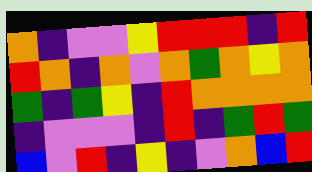[["orange", "indigo", "violet", "violet", "yellow", "red", "red", "red", "indigo", "red"], ["red", "orange", "indigo", "orange", "violet", "orange", "green", "orange", "yellow", "orange"], ["green", "indigo", "green", "yellow", "indigo", "red", "orange", "orange", "orange", "orange"], ["indigo", "violet", "violet", "violet", "indigo", "red", "indigo", "green", "red", "green"], ["blue", "violet", "red", "indigo", "yellow", "indigo", "violet", "orange", "blue", "red"]]